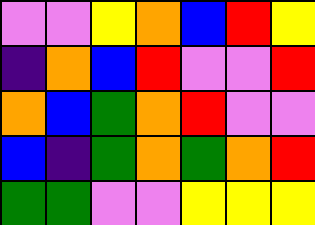[["violet", "violet", "yellow", "orange", "blue", "red", "yellow"], ["indigo", "orange", "blue", "red", "violet", "violet", "red"], ["orange", "blue", "green", "orange", "red", "violet", "violet"], ["blue", "indigo", "green", "orange", "green", "orange", "red"], ["green", "green", "violet", "violet", "yellow", "yellow", "yellow"]]